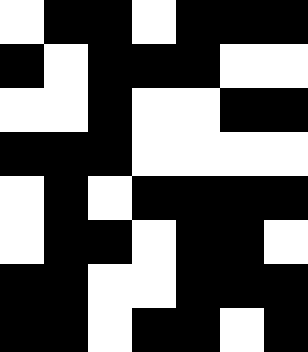[["white", "black", "black", "white", "black", "black", "black"], ["black", "white", "black", "black", "black", "white", "white"], ["white", "white", "black", "white", "white", "black", "black"], ["black", "black", "black", "white", "white", "white", "white"], ["white", "black", "white", "black", "black", "black", "black"], ["white", "black", "black", "white", "black", "black", "white"], ["black", "black", "white", "white", "black", "black", "black"], ["black", "black", "white", "black", "black", "white", "black"]]